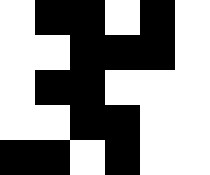[["white", "black", "black", "white", "black", "white"], ["white", "white", "black", "black", "black", "white"], ["white", "black", "black", "white", "white", "white"], ["white", "white", "black", "black", "white", "white"], ["black", "black", "white", "black", "white", "white"]]